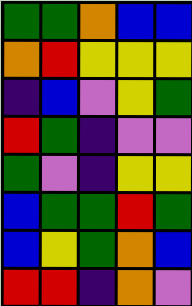[["green", "green", "orange", "blue", "blue"], ["orange", "red", "yellow", "yellow", "yellow"], ["indigo", "blue", "violet", "yellow", "green"], ["red", "green", "indigo", "violet", "violet"], ["green", "violet", "indigo", "yellow", "yellow"], ["blue", "green", "green", "red", "green"], ["blue", "yellow", "green", "orange", "blue"], ["red", "red", "indigo", "orange", "violet"]]